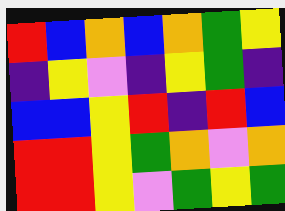[["red", "blue", "orange", "blue", "orange", "green", "yellow"], ["indigo", "yellow", "violet", "indigo", "yellow", "green", "indigo"], ["blue", "blue", "yellow", "red", "indigo", "red", "blue"], ["red", "red", "yellow", "green", "orange", "violet", "orange"], ["red", "red", "yellow", "violet", "green", "yellow", "green"]]